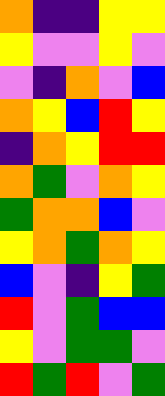[["orange", "indigo", "indigo", "yellow", "yellow"], ["yellow", "violet", "violet", "yellow", "violet"], ["violet", "indigo", "orange", "violet", "blue"], ["orange", "yellow", "blue", "red", "yellow"], ["indigo", "orange", "yellow", "red", "red"], ["orange", "green", "violet", "orange", "yellow"], ["green", "orange", "orange", "blue", "violet"], ["yellow", "orange", "green", "orange", "yellow"], ["blue", "violet", "indigo", "yellow", "green"], ["red", "violet", "green", "blue", "blue"], ["yellow", "violet", "green", "green", "violet"], ["red", "green", "red", "violet", "green"]]